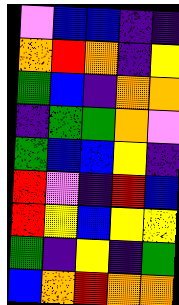[["violet", "blue", "blue", "indigo", "indigo"], ["orange", "red", "orange", "indigo", "yellow"], ["green", "blue", "indigo", "orange", "orange"], ["indigo", "green", "green", "orange", "violet"], ["green", "blue", "blue", "yellow", "indigo"], ["red", "violet", "indigo", "red", "blue"], ["red", "yellow", "blue", "yellow", "yellow"], ["green", "indigo", "yellow", "indigo", "green"], ["blue", "orange", "red", "orange", "orange"]]